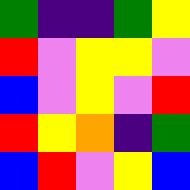[["green", "indigo", "indigo", "green", "yellow"], ["red", "violet", "yellow", "yellow", "violet"], ["blue", "violet", "yellow", "violet", "red"], ["red", "yellow", "orange", "indigo", "green"], ["blue", "red", "violet", "yellow", "blue"]]